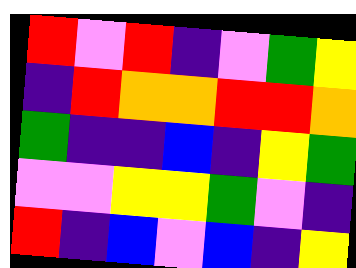[["red", "violet", "red", "indigo", "violet", "green", "yellow"], ["indigo", "red", "orange", "orange", "red", "red", "orange"], ["green", "indigo", "indigo", "blue", "indigo", "yellow", "green"], ["violet", "violet", "yellow", "yellow", "green", "violet", "indigo"], ["red", "indigo", "blue", "violet", "blue", "indigo", "yellow"]]